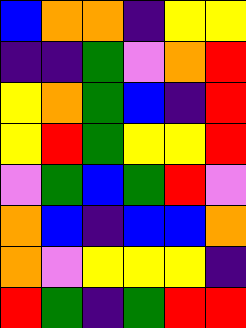[["blue", "orange", "orange", "indigo", "yellow", "yellow"], ["indigo", "indigo", "green", "violet", "orange", "red"], ["yellow", "orange", "green", "blue", "indigo", "red"], ["yellow", "red", "green", "yellow", "yellow", "red"], ["violet", "green", "blue", "green", "red", "violet"], ["orange", "blue", "indigo", "blue", "blue", "orange"], ["orange", "violet", "yellow", "yellow", "yellow", "indigo"], ["red", "green", "indigo", "green", "red", "red"]]